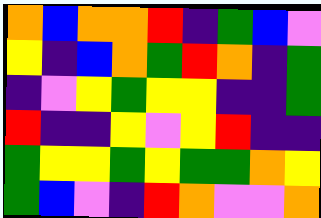[["orange", "blue", "orange", "orange", "red", "indigo", "green", "blue", "violet"], ["yellow", "indigo", "blue", "orange", "green", "red", "orange", "indigo", "green"], ["indigo", "violet", "yellow", "green", "yellow", "yellow", "indigo", "indigo", "green"], ["red", "indigo", "indigo", "yellow", "violet", "yellow", "red", "indigo", "indigo"], ["green", "yellow", "yellow", "green", "yellow", "green", "green", "orange", "yellow"], ["green", "blue", "violet", "indigo", "red", "orange", "violet", "violet", "orange"]]